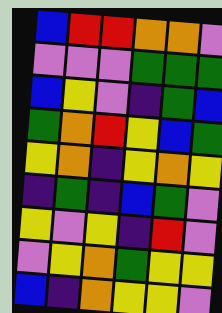[["blue", "red", "red", "orange", "orange", "violet"], ["violet", "violet", "violet", "green", "green", "green"], ["blue", "yellow", "violet", "indigo", "green", "blue"], ["green", "orange", "red", "yellow", "blue", "green"], ["yellow", "orange", "indigo", "yellow", "orange", "yellow"], ["indigo", "green", "indigo", "blue", "green", "violet"], ["yellow", "violet", "yellow", "indigo", "red", "violet"], ["violet", "yellow", "orange", "green", "yellow", "yellow"], ["blue", "indigo", "orange", "yellow", "yellow", "violet"]]